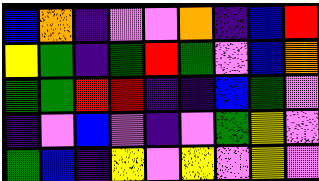[["blue", "orange", "indigo", "violet", "violet", "orange", "indigo", "blue", "red"], ["yellow", "green", "indigo", "green", "red", "green", "violet", "blue", "orange"], ["green", "green", "red", "red", "indigo", "indigo", "blue", "green", "violet"], ["indigo", "violet", "blue", "violet", "indigo", "violet", "green", "yellow", "violet"], ["green", "blue", "indigo", "yellow", "violet", "yellow", "violet", "yellow", "violet"]]